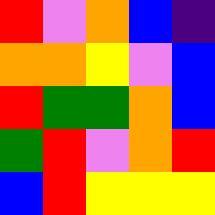[["red", "violet", "orange", "blue", "indigo"], ["orange", "orange", "yellow", "violet", "blue"], ["red", "green", "green", "orange", "blue"], ["green", "red", "violet", "orange", "red"], ["blue", "red", "yellow", "yellow", "yellow"]]